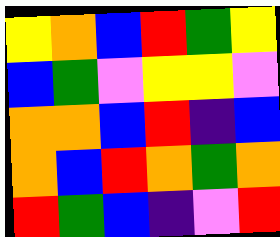[["yellow", "orange", "blue", "red", "green", "yellow"], ["blue", "green", "violet", "yellow", "yellow", "violet"], ["orange", "orange", "blue", "red", "indigo", "blue"], ["orange", "blue", "red", "orange", "green", "orange"], ["red", "green", "blue", "indigo", "violet", "red"]]